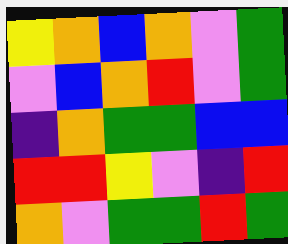[["yellow", "orange", "blue", "orange", "violet", "green"], ["violet", "blue", "orange", "red", "violet", "green"], ["indigo", "orange", "green", "green", "blue", "blue"], ["red", "red", "yellow", "violet", "indigo", "red"], ["orange", "violet", "green", "green", "red", "green"]]